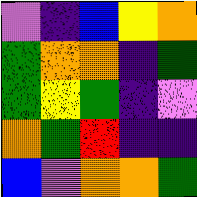[["violet", "indigo", "blue", "yellow", "orange"], ["green", "orange", "orange", "indigo", "green"], ["green", "yellow", "green", "indigo", "violet"], ["orange", "green", "red", "indigo", "indigo"], ["blue", "violet", "orange", "orange", "green"]]